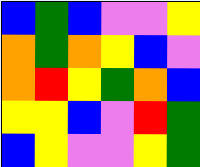[["blue", "green", "blue", "violet", "violet", "yellow"], ["orange", "green", "orange", "yellow", "blue", "violet"], ["orange", "red", "yellow", "green", "orange", "blue"], ["yellow", "yellow", "blue", "violet", "red", "green"], ["blue", "yellow", "violet", "violet", "yellow", "green"]]